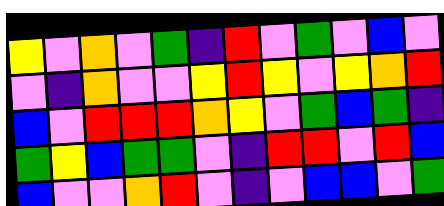[["yellow", "violet", "orange", "violet", "green", "indigo", "red", "violet", "green", "violet", "blue", "violet"], ["violet", "indigo", "orange", "violet", "violet", "yellow", "red", "yellow", "violet", "yellow", "orange", "red"], ["blue", "violet", "red", "red", "red", "orange", "yellow", "violet", "green", "blue", "green", "indigo"], ["green", "yellow", "blue", "green", "green", "violet", "indigo", "red", "red", "violet", "red", "blue"], ["blue", "violet", "violet", "orange", "red", "violet", "indigo", "violet", "blue", "blue", "violet", "green"]]